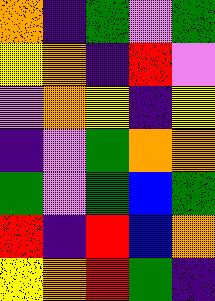[["orange", "indigo", "green", "violet", "green"], ["yellow", "orange", "indigo", "red", "violet"], ["violet", "orange", "yellow", "indigo", "yellow"], ["indigo", "violet", "green", "orange", "orange"], ["green", "violet", "green", "blue", "green"], ["red", "indigo", "red", "blue", "orange"], ["yellow", "orange", "red", "green", "indigo"]]